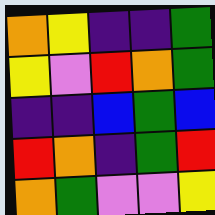[["orange", "yellow", "indigo", "indigo", "green"], ["yellow", "violet", "red", "orange", "green"], ["indigo", "indigo", "blue", "green", "blue"], ["red", "orange", "indigo", "green", "red"], ["orange", "green", "violet", "violet", "yellow"]]